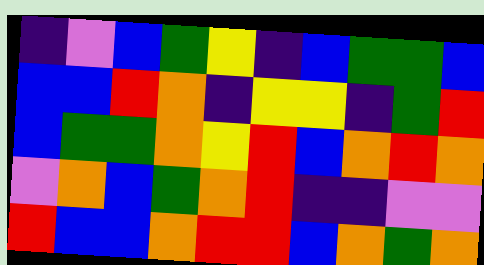[["indigo", "violet", "blue", "green", "yellow", "indigo", "blue", "green", "green", "blue"], ["blue", "blue", "red", "orange", "indigo", "yellow", "yellow", "indigo", "green", "red"], ["blue", "green", "green", "orange", "yellow", "red", "blue", "orange", "red", "orange"], ["violet", "orange", "blue", "green", "orange", "red", "indigo", "indigo", "violet", "violet"], ["red", "blue", "blue", "orange", "red", "red", "blue", "orange", "green", "orange"]]